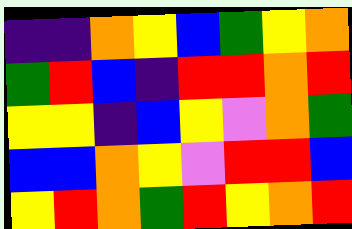[["indigo", "indigo", "orange", "yellow", "blue", "green", "yellow", "orange"], ["green", "red", "blue", "indigo", "red", "red", "orange", "red"], ["yellow", "yellow", "indigo", "blue", "yellow", "violet", "orange", "green"], ["blue", "blue", "orange", "yellow", "violet", "red", "red", "blue"], ["yellow", "red", "orange", "green", "red", "yellow", "orange", "red"]]